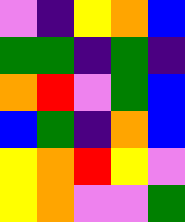[["violet", "indigo", "yellow", "orange", "blue"], ["green", "green", "indigo", "green", "indigo"], ["orange", "red", "violet", "green", "blue"], ["blue", "green", "indigo", "orange", "blue"], ["yellow", "orange", "red", "yellow", "violet"], ["yellow", "orange", "violet", "violet", "green"]]